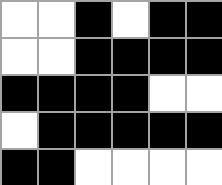[["white", "white", "black", "white", "black", "black"], ["white", "white", "black", "black", "black", "black"], ["black", "black", "black", "black", "white", "white"], ["white", "black", "black", "black", "black", "black"], ["black", "black", "white", "white", "white", "white"]]